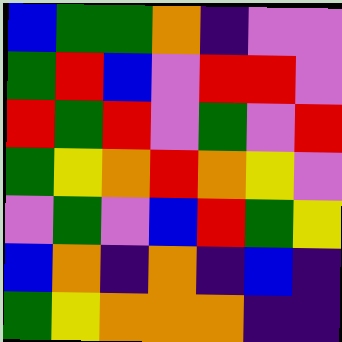[["blue", "green", "green", "orange", "indigo", "violet", "violet"], ["green", "red", "blue", "violet", "red", "red", "violet"], ["red", "green", "red", "violet", "green", "violet", "red"], ["green", "yellow", "orange", "red", "orange", "yellow", "violet"], ["violet", "green", "violet", "blue", "red", "green", "yellow"], ["blue", "orange", "indigo", "orange", "indigo", "blue", "indigo"], ["green", "yellow", "orange", "orange", "orange", "indigo", "indigo"]]